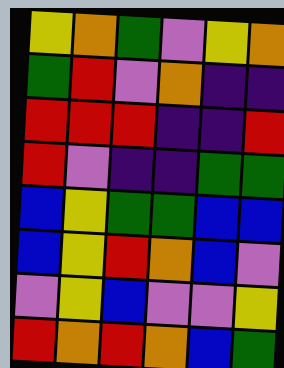[["yellow", "orange", "green", "violet", "yellow", "orange"], ["green", "red", "violet", "orange", "indigo", "indigo"], ["red", "red", "red", "indigo", "indigo", "red"], ["red", "violet", "indigo", "indigo", "green", "green"], ["blue", "yellow", "green", "green", "blue", "blue"], ["blue", "yellow", "red", "orange", "blue", "violet"], ["violet", "yellow", "blue", "violet", "violet", "yellow"], ["red", "orange", "red", "orange", "blue", "green"]]